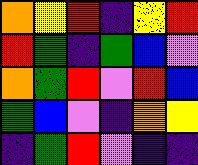[["orange", "yellow", "red", "indigo", "yellow", "red"], ["red", "green", "indigo", "green", "blue", "violet"], ["orange", "green", "red", "violet", "red", "blue"], ["green", "blue", "violet", "indigo", "orange", "yellow"], ["indigo", "green", "red", "violet", "indigo", "indigo"]]